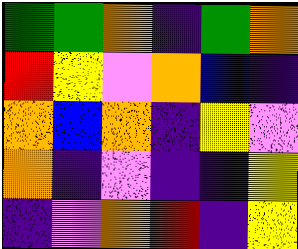[["green", "green", "orange", "indigo", "green", "orange"], ["red", "yellow", "violet", "orange", "blue", "indigo"], ["orange", "blue", "orange", "indigo", "yellow", "violet"], ["orange", "indigo", "violet", "indigo", "indigo", "yellow"], ["indigo", "violet", "orange", "red", "indigo", "yellow"]]